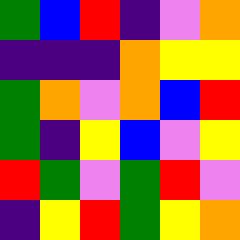[["green", "blue", "red", "indigo", "violet", "orange"], ["indigo", "indigo", "indigo", "orange", "yellow", "yellow"], ["green", "orange", "violet", "orange", "blue", "red"], ["green", "indigo", "yellow", "blue", "violet", "yellow"], ["red", "green", "violet", "green", "red", "violet"], ["indigo", "yellow", "red", "green", "yellow", "orange"]]